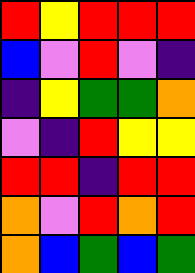[["red", "yellow", "red", "red", "red"], ["blue", "violet", "red", "violet", "indigo"], ["indigo", "yellow", "green", "green", "orange"], ["violet", "indigo", "red", "yellow", "yellow"], ["red", "red", "indigo", "red", "red"], ["orange", "violet", "red", "orange", "red"], ["orange", "blue", "green", "blue", "green"]]